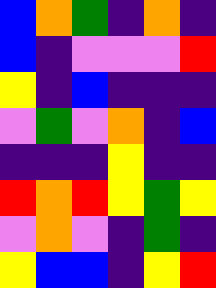[["blue", "orange", "green", "indigo", "orange", "indigo"], ["blue", "indigo", "violet", "violet", "violet", "red"], ["yellow", "indigo", "blue", "indigo", "indigo", "indigo"], ["violet", "green", "violet", "orange", "indigo", "blue"], ["indigo", "indigo", "indigo", "yellow", "indigo", "indigo"], ["red", "orange", "red", "yellow", "green", "yellow"], ["violet", "orange", "violet", "indigo", "green", "indigo"], ["yellow", "blue", "blue", "indigo", "yellow", "red"]]